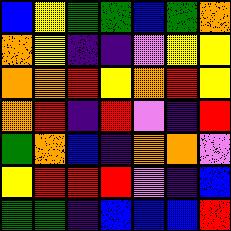[["blue", "yellow", "green", "green", "blue", "green", "orange"], ["orange", "yellow", "indigo", "indigo", "violet", "yellow", "yellow"], ["orange", "orange", "red", "yellow", "orange", "red", "yellow"], ["orange", "red", "indigo", "red", "violet", "indigo", "red"], ["green", "orange", "blue", "indigo", "orange", "orange", "violet"], ["yellow", "red", "red", "red", "violet", "indigo", "blue"], ["green", "green", "indigo", "blue", "blue", "blue", "red"]]